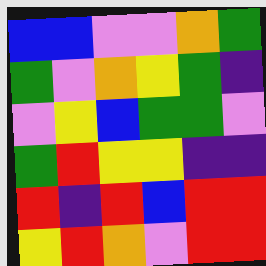[["blue", "blue", "violet", "violet", "orange", "green"], ["green", "violet", "orange", "yellow", "green", "indigo"], ["violet", "yellow", "blue", "green", "green", "violet"], ["green", "red", "yellow", "yellow", "indigo", "indigo"], ["red", "indigo", "red", "blue", "red", "red"], ["yellow", "red", "orange", "violet", "red", "red"]]